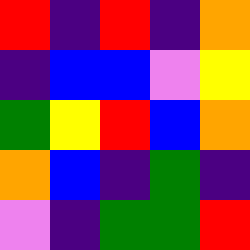[["red", "indigo", "red", "indigo", "orange"], ["indigo", "blue", "blue", "violet", "yellow"], ["green", "yellow", "red", "blue", "orange"], ["orange", "blue", "indigo", "green", "indigo"], ["violet", "indigo", "green", "green", "red"]]